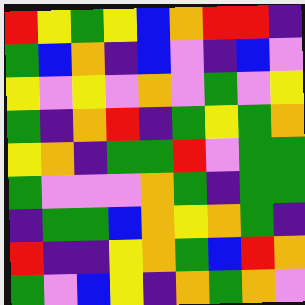[["red", "yellow", "green", "yellow", "blue", "orange", "red", "red", "indigo"], ["green", "blue", "orange", "indigo", "blue", "violet", "indigo", "blue", "violet"], ["yellow", "violet", "yellow", "violet", "orange", "violet", "green", "violet", "yellow"], ["green", "indigo", "orange", "red", "indigo", "green", "yellow", "green", "orange"], ["yellow", "orange", "indigo", "green", "green", "red", "violet", "green", "green"], ["green", "violet", "violet", "violet", "orange", "green", "indigo", "green", "green"], ["indigo", "green", "green", "blue", "orange", "yellow", "orange", "green", "indigo"], ["red", "indigo", "indigo", "yellow", "orange", "green", "blue", "red", "orange"], ["green", "violet", "blue", "yellow", "indigo", "orange", "green", "orange", "violet"]]